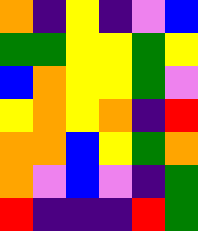[["orange", "indigo", "yellow", "indigo", "violet", "blue"], ["green", "green", "yellow", "yellow", "green", "yellow"], ["blue", "orange", "yellow", "yellow", "green", "violet"], ["yellow", "orange", "yellow", "orange", "indigo", "red"], ["orange", "orange", "blue", "yellow", "green", "orange"], ["orange", "violet", "blue", "violet", "indigo", "green"], ["red", "indigo", "indigo", "indigo", "red", "green"]]